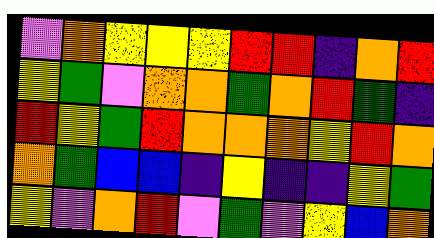[["violet", "orange", "yellow", "yellow", "yellow", "red", "red", "indigo", "orange", "red"], ["yellow", "green", "violet", "orange", "orange", "green", "orange", "red", "green", "indigo"], ["red", "yellow", "green", "red", "orange", "orange", "orange", "yellow", "red", "orange"], ["orange", "green", "blue", "blue", "indigo", "yellow", "indigo", "indigo", "yellow", "green"], ["yellow", "violet", "orange", "red", "violet", "green", "violet", "yellow", "blue", "orange"]]